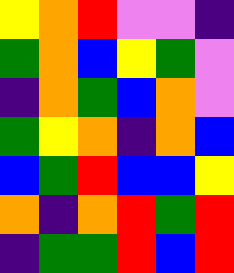[["yellow", "orange", "red", "violet", "violet", "indigo"], ["green", "orange", "blue", "yellow", "green", "violet"], ["indigo", "orange", "green", "blue", "orange", "violet"], ["green", "yellow", "orange", "indigo", "orange", "blue"], ["blue", "green", "red", "blue", "blue", "yellow"], ["orange", "indigo", "orange", "red", "green", "red"], ["indigo", "green", "green", "red", "blue", "red"]]